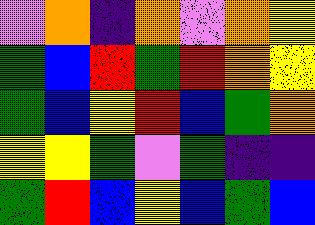[["violet", "orange", "indigo", "orange", "violet", "orange", "yellow"], ["green", "blue", "red", "green", "red", "orange", "yellow"], ["green", "blue", "yellow", "red", "blue", "green", "orange"], ["yellow", "yellow", "green", "violet", "green", "indigo", "indigo"], ["green", "red", "blue", "yellow", "blue", "green", "blue"]]